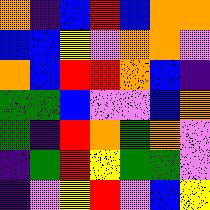[["orange", "indigo", "blue", "red", "blue", "orange", "orange"], ["blue", "blue", "yellow", "violet", "orange", "orange", "violet"], ["orange", "blue", "red", "red", "orange", "blue", "indigo"], ["green", "green", "blue", "violet", "violet", "blue", "orange"], ["green", "indigo", "red", "orange", "green", "orange", "violet"], ["indigo", "green", "red", "yellow", "green", "green", "violet"], ["indigo", "violet", "yellow", "red", "violet", "blue", "yellow"]]